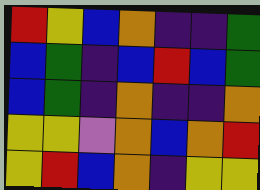[["red", "yellow", "blue", "orange", "indigo", "indigo", "green"], ["blue", "green", "indigo", "blue", "red", "blue", "green"], ["blue", "green", "indigo", "orange", "indigo", "indigo", "orange"], ["yellow", "yellow", "violet", "orange", "blue", "orange", "red"], ["yellow", "red", "blue", "orange", "indigo", "yellow", "yellow"]]